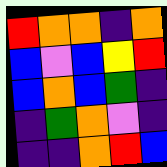[["red", "orange", "orange", "indigo", "orange"], ["blue", "violet", "blue", "yellow", "red"], ["blue", "orange", "blue", "green", "indigo"], ["indigo", "green", "orange", "violet", "indigo"], ["indigo", "indigo", "orange", "red", "blue"]]